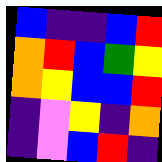[["blue", "indigo", "indigo", "blue", "red"], ["orange", "red", "blue", "green", "yellow"], ["orange", "yellow", "blue", "blue", "red"], ["indigo", "violet", "yellow", "indigo", "orange"], ["indigo", "violet", "blue", "red", "indigo"]]